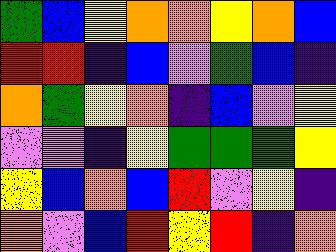[["green", "blue", "yellow", "orange", "orange", "yellow", "orange", "blue"], ["red", "red", "indigo", "blue", "violet", "green", "blue", "indigo"], ["orange", "green", "yellow", "orange", "indigo", "blue", "violet", "yellow"], ["violet", "violet", "indigo", "yellow", "green", "green", "green", "yellow"], ["yellow", "blue", "orange", "blue", "red", "violet", "yellow", "indigo"], ["orange", "violet", "blue", "red", "yellow", "red", "indigo", "orange"]]